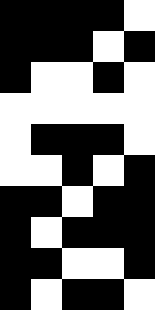[["black", "black", "black", "black", "white"], ["black", "black", "black", "white", "black"], ["black", "white", "white", "black", "white"], ["white", "white", "white", "white", "white"], ["white", "black", "black", "black", "white"], ["white", "white", "black", "white", "black"], ["black", "black", "white", "black", "black"], ["black", "white", "black", "black", "black"], ["black", "black", "white", "white", "black"], ["black", "white", "black", "black", "white"]]